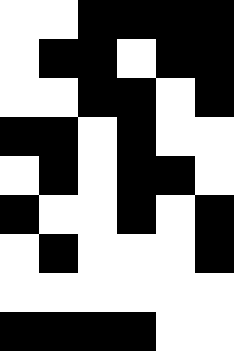[["white", "white", "black", "black", "black", "black"], ["white", "black", "black", "white", "black", "black"], ["white", "white", "black", "black", "white", "black"], ["black", "black", "white", "black", "white", "white"], ["white", "black", "white", "black", "black", "white"], ["black", "white", "white", "black", "white", "black"], ["white", "black", "white", "white", "white", "black"], ["white", "white", "white", "white", "white", "white"], ["black", "black", "black", "black", "white", "white"]]